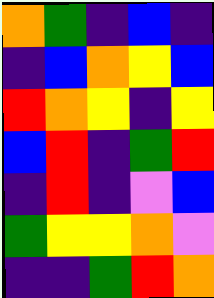[["orange", "green", "indigo", "blue", "indigo"], ["indigo", "blue", "orange", "yellow", "blue"], ["red", "orange", "yellow", "indigo", "yellow"], ["blue", "red", "indigo", "green", "red"], ["indigo", "red", "indigo", "violet", "blue"], ["green", "yellow", "yellow", "orange", "violet"], ["indigo", "indigo", "green", "red", "orange"]]